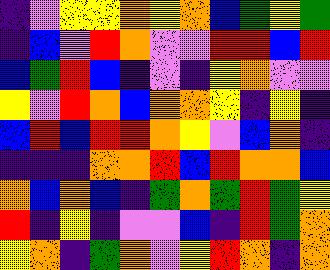[["indigo", "violet", "yellow", "yellow", "orange", "yellow", "orange", "blue", "green", "yellow", "green"], ["indigo", "blue", "violet", "red", "orange", "violet", "violet", "red", "red", "blue", "red"], ["blue", "green", "red", "blue", "indigo", "violet", "indigo", "yellow", "orange", "violet", "violet"], ["yellow", "violet", "red", "orange", "blue", "orange", "orange", "yellow", "indigo", "yellow", "indigo"], ["blue", "red", "blue", "red", "red", "orange", "yellow", "violet", "blue", "orange", "indigo"], ["indigo", "indigo", "indigo", "orange", "orange", "red", "blue", "red", "orange", "orange", "blue"], ["orange", "blue", "orange", "blue", "indigo", "green", "orange", "green", "red", "green", "yellow"], ["red", "indigo", "yellow", "indigo", "violet", "violet", "blue", "indigo", "red", "green", "orange"], ["yellow", "orange", "indigo", "green", "orange", "violet", "yellow", "red", "orange", "indigo", "orange"]]